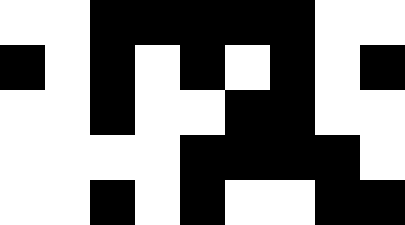[["white", "white", "black", "black", "black", "black", "black", "white", "white"], ["black", "white", "black", "white", "black", "white", "black", "white", "black"], ["white", "white", "black", "white", "white", "black", "black", "white", "white"], ["white", "white", "white", "white", "black", "black", "black", "black", "white"], ["white", "white", "black", "white", "black", "white", "white", "black", "black"]]